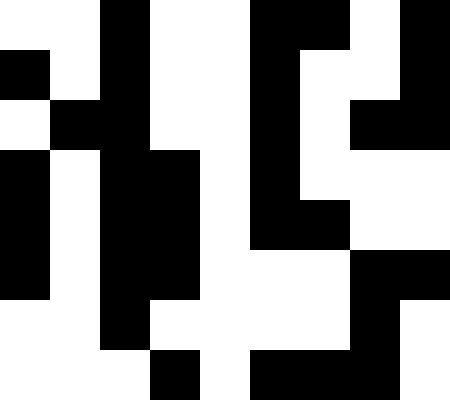[["white", "white", "black", "white", "white", "black", "black", "white", "black"], ["black", "white", "black", "white", "white", "black", "white", "white", "black"], ["white", "black", "black", "white", "white", "black", "white", "black", "black"], ["black", "white", "black", "black", "white", "black", "white", "white", "white"], ["black", "white", "black", "black", "white", "black", "black", "white", "white"], ["black", "white", "black", "black", "white", "white", "white", "black", "black"], ["white", "white", "black", "white", "white", "white", "white", "black", "white"], ["white", "white", "white", "black", "white", "black", "black", "black", "white"]]